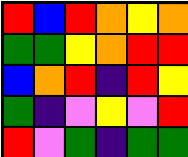[["red", "blue", "red", "orange", "yellow", "orange"], ["green", "green", "yellow", "orange", "red", "red"], ["blue", "orange", "red", "indigo", "red", "yellow"], ["green", "indigo", "violet", "yellow", "violet", "red"], ["red", "violet", "green", "indigo", "green", "green"]]